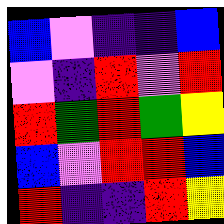[["blue", "violet", "indigo", "indigo", "blue"], ["violet", "indigo", "red", "violet", "red"], ["red", "green", "red", "green", "yellow"], ["blue", "violet", "red", "red", "blue"], ["red", "indigo", "indigo", "red", "yellow"]]